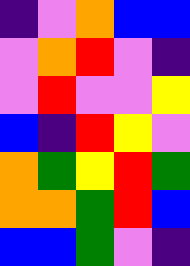[["indigo", "violet", "orange", "blue", "blue"], ["violet", "orange", "red", "violet", "indigo"], ["violet", "red", "violet", "violet", "yellow"], ["blue", "indigo", "red", "yellow", "violet"], ["orange", "green", "yellow", "red", "green"], ["orange", "orange", "green", "red", "blue"], ["blue", "blue", "green", "violet", "indigo"]]